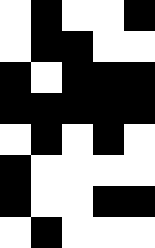[["white", "black", "white", "white", "black"], ["white", "black", "black", "white", "white"], ["black", "white", "black", "black", "black"], ["black", "black", "black", "black", "black"], ["white", "black", "white", "black", "white"], ["black", "white", "white", "white", "white"], ["black", "white", "white", "black", "black"], ["white", "black", "white", "white", "white"]]